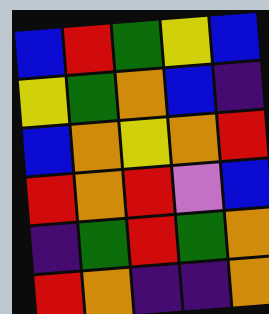[["blue", "red", "green", "yellow", "blue"], ["yellow", "green", "orange", "blue", "indigo"], ["blue", "orange", "yellow", "orange", "red"], ["red", "orange", "red", "violet", "blue"], ["indigo", "green", "red", "green", "orange"], ["red", "orange", "indigo", "indigo", "orange"]]